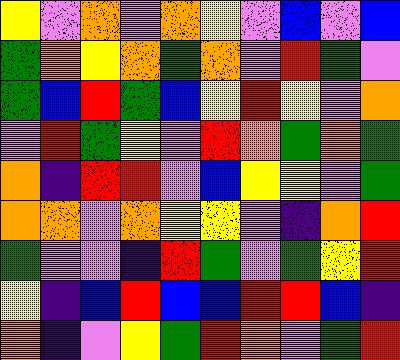[["yellow", "violet", "orange", "violet", "orange", "yellow", "violet", "blue", "violet", "blue"], ["green", "orange", "yellow", "orange", "green", "orange", "violet", "red", "green", "violet"], ["green", "blue", "red", "green", "blue", "yellow", "red", "yellow", "violet", "orange"], ["violet", "red", "green", "yellow", "violet", "red", "orange", "green", "orange", "green"], ["orange", "indigo", "red", "red", "violet", "blue", "yellow", "yellow", "violet", "green"], ["orange", "orange", "violet", "orange", "yellow", "yellow", "violet", "indigo", "orange", "red"], ["green", "violet", "violet", "indigo", "red", "green", "violet", "green", "yellow", "red"], ["yellow", "indigo", "blue", "red", "blue", "blue", "red", "red", "blue", "indigo"], ["orange", "indigo", "violet", "yellow", "green", "red", "orange", "violet", "green", "red"]]